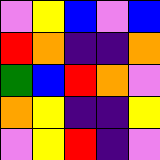[["violet", "yellow", "blue", "violet", "blue"], ["red", "orange", "indigo", "indigo", "orange"], ["green", "blue", "red", "orange", "violet"], ["orange", "yellow", "indigo", "indigo", "yellow"], ["violet", "yellow", "red", "indigo", "violet"]]